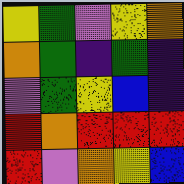[["yellow", "green", "violet", "yellow", "orange"], ["orange", "green", "indigo", "green", "indigo"], ["violet", "green", "yellow", "blue", "indigo"], ["red", "orange", "red", "red", "red"], ["red", "violet", "orange", "yellow", "blue"]]